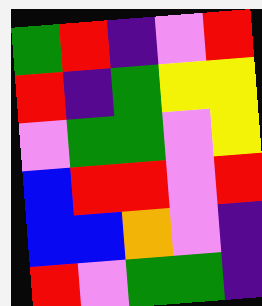[["green", "red", "indigo", "violet", "red"], ["red", "indigo", "green", "yellow", "yellow"], ["violet", "green", "green", "violet", "yellow"], ["blue", "red", "red", "violet", "red"], ["blue", "blue", "orange", "violet", "indigo"], ["red", "violet", "green", "green", "indigo"]]